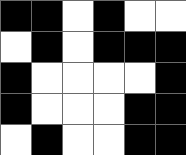[["black", "black", "white", "black", "white", "white"], ["white", "black", "white", "black", "black", "black"], ["black", "white", "white", "white", "white", "black"], ["black", "white", "white", "white", "black", "black"], ["white", "black", "white", "white", "black", "black"]]